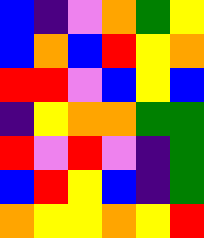[["blue", "indigo", "violet", "orange", "green", "yellow"], ["blue", "orange", "blue", "red", "yellow", "orange"], ["red", "red", "violet", "blue", "yellow", "blue"], ["indigo", "yellow", "orange", "orange", "green", "green"], ["red", "violet", "red", "violet", "indigo", "green"], ["blue", "red", "yellow", "blue", "indigo", "green"], ["orange", "yellow", "yellow", "orange", "yellow", "red"]]